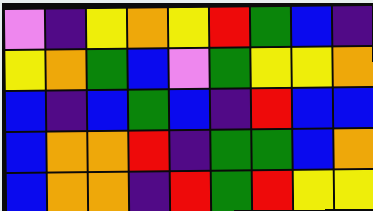[["violet", "indigo", "yellow", "orange", "yellow", "red", "green", "blue", "indigo"], ["yellow", "orange", "green", "blue", "violet", "green", "yellow", "yellow", "orange"], ["blue", "indigo", "blue", "green", "blue", "indigo", "red", "blue", "blue"], ["blue", "orange", "orange", "red", "indigo", "green", "green", "blue", "orange"], ["blue", "orange", "orange", "indigo", "red", "green", "red", "yellow", "yellow"]]